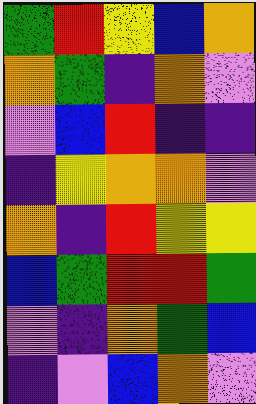[["green", "red", "yellow", "blue", "orange"], ["orange", "green", "indigo", "orange", "violet"], ["violet", "blue", "red", "indigo", "indigo"], ["indigo", "yellow", "orange", "orange", "violet"], ["orange", "indigo", "red", "yellow", "yellow"], ["blue", "green", "red", "red", "green"], ["violet", "indigo", "orange", "green", "blue"], ["indigo", "violet", "blue", "orange", "violet"]]